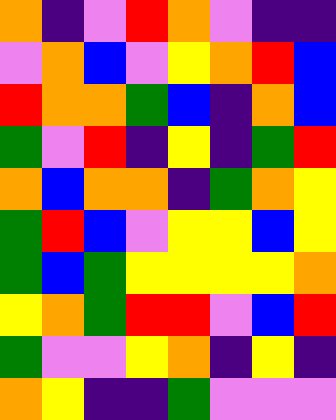[["orange", "indigo", "violet", "red", "orange", "violet", "indigo", "indigo"], ["violet", "orange", "blue", "violet", "yellow", "orange", "red", "blue"], ["red", "orange", "orange", "green", "blue", "indigo", "orange", "blue"], ["green", "violet", "red", "indigo", "yellow", "indigo", "green", "red"], ["orange", "blue", "orange", "orange", "indigo", "green", "orange", "yellow"], ["green", "red", "blue", "violet", "yellow", "yellow", "blue", "yellow"], ["green", "blue", "green", "yellow", "yellow", "yellow", "yellow", "orange"], ["yellow", "orange", "green", "red", "red", "violet", "blue", "red"], ["green", "violet", "violet", "yellow", "orange", "indigo", "yellow", "indigo"], ["orange", "yellow", "indigo", "indigo", "green", "violet", "violet", "violet"]]